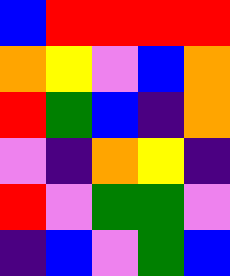[["blue", "red", "red", "red", "red"], ["orange", "yellow", "violet", "blue", "orange"], ["red", "green", "blue", "indigo", "orange"], ["violet", "indigo", "orange", "yellow", "indigo"], ["red", "violet", "green", "green", "violet"], ["indigo", "blue", "violet", "green", "blue"]]